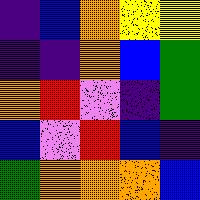[["indigo", "blue", "orange", "yellow", "yellow"], ["indigo", "indigo", "orange", "blue", "green"], ["orange", "red", "violet", "indigo", "green"], ["blue", "violet", "red", "blue", "indigo"], ["green", "orange", "orange", "orange", "blue"]]